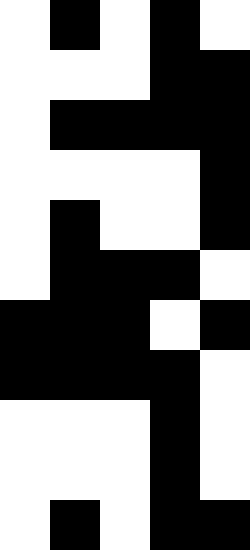[["white", "black", "white", "black", "white"], ["white", "white", "white", "black", "black"], ["white", "black", "black", "black", "black"], ["white", "white", "white", "white", "black"], ["white", "black", "white", "white", "black"], ["white", "black", "black", "black", "white"], ["black", "black", "black", "white", "black"], ["black", "black", "black", "black", "white"], ["white", "white", "white", "black", "white"], ["white", "white", "white", "black", "white"], ["white", "black", "white", "black", "black"]]